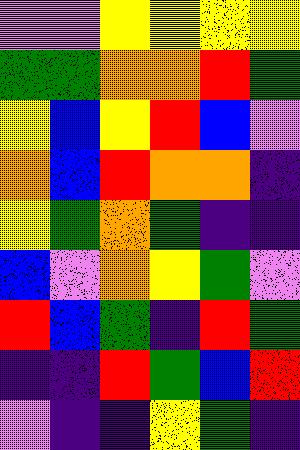[["violet", "violet", "yellow", "yellow", "yellow", "yellow"], ["green", "green", "orange", "orange", "red", "green"], ["yellow", "blue", "yellow", "red", "blue", "violet"], ["orange", "blue", "red", "orange", "orange", "indigo"], ["yellow", "green", "orange", "green", "indigo", "indigo"], ["blue", "violet", "orange", "yellow", "green", "violet"], ["red", "blue", "green", "indigo", "red", "green"], ["indigo", "indigo", "red", "green", "blue", "red"], ["violet", "indigo", "indigo", "yellow", "green", "indigo"]]